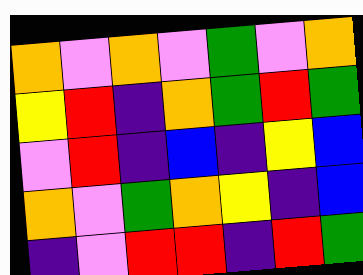[["orange", "violet", "orange", "violet", "green", "violet", "orange"], ["yellow", "red", "indigo", "orange", "green", "red", "green"], ["violet", "red", "indigo", "blue", "indigo", "yellow", "blue"], ["orange", "violet", "green", "orange", "yellow", "indigo", "blue"], ["indigo", "violet", "red", "red", "indigo", "red", "green"]]